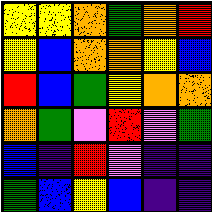[["yellow", "yellow", "orange", "green", "orange", "red"], ["yellow", "blue", "orange", "orange", "yellow", "blue"], ["red", "blue", "green", "yellow", "orange", "orange"], ["orange", "green", "violet", "red", "violet", "green"], ["blue", "indigo", "red", "violet", "indigo", "indigo"], ["green", "blue", "yellow", "blue", "indigo", "indigo"]]